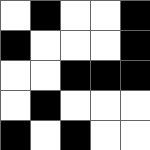[["white", "black", "white", "white", "black"], ["black", "white", "white", "white", "black"], ["white", "white", "black", "black", "black"], ["white", "black", "white", "white", "white"], ["black", "white", "black", "white", "white"]]